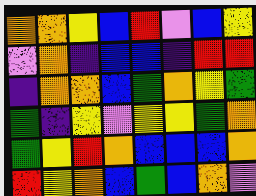[["orange", "orange", "yellow", "blue", "red", "violet", "blue", "yellow"], ["violet", "orange", "indigo", "blue", "blue", "indigo", "red", "red"], ["indigo", "orange", "orange", "blue", "green", "orange", "yellow", "green"], ["green", "indigo", "yellow", "violet", "yellow", "yellow", "green", "orange"], ["green", "yellow", "red", "orange", "blue", "blue", "blue", "orange"], ["red", "yellow", "orange", "blue", "green", "blue", "orange", "violet"]]